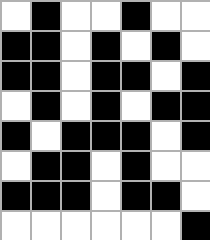[["white", "black", "white", "white", "black", "white", "white"], ["black", "black", "white", "black", "white", "black", "white"], ["black", "black", "white", "black", "black", "white", "black"], ["white", "black", "white", "black", "white", "black", "black"], ["black", "white", "black", "black", "black", "white", "black"], ["white", "black", "black", "white", "black", "white", "white"], ["black", "black", "black", "white", "black", "black", "white"], ["white", "white", "white", "white", "white", "white", "black"]]